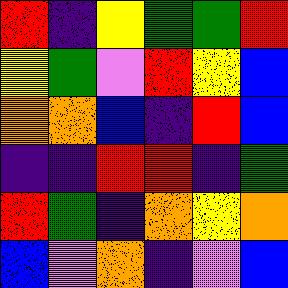[["red", "indigo", "yellow", "green", "green", "red"], ["yellow", "green", "violet", "red", "yellow", "blue"], ["orange", "orange", "blue", "indigo", "red", "blue"], ["indigo", "indigo", "red", "red", "indigo", "green"], ["red", "green", "indigo", "orange", "yellow", "orange"], ["blue", "violet", "orange", "indigo", "violet", "blue"]]